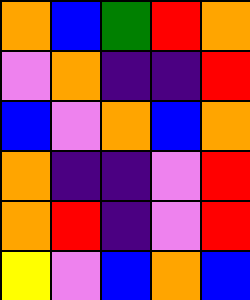[["orange", "blue", "green", "red", "orange"], ["violet", "orange", "indigo", "indigo", "red"], ["blue", "violet", "orange", "blue", "orange"], ["orange", "indigo", "indigo", "violet", "red"], ["orange", "red", "indigo", "violet", "red"], ["yellow", "violet", "blue", "orange", "blue"]]